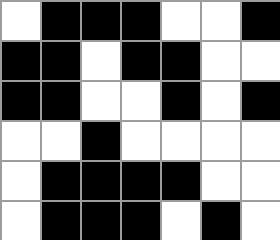[["white", "black", "black", "black", "white", "white", "black"], ["black", "black", "white", "black", "black", "white", "white"], ["black", "black", "white", "white", "black", "white", "black"], ["white", "white", "black", "white", "white", "white", "white"], ["white", "black", "black", "black", "black", "white", "white"], ["white", "black", "black", "black", "white", "black", "white"]]